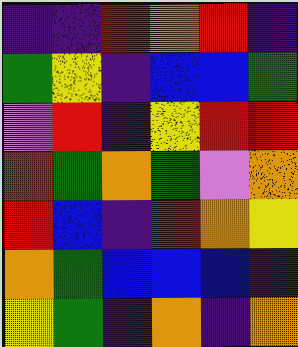[["indigo", "indigo", "red", "orange", "red", "indigo"], ["green", "yellow", "indigo", "blue", "blue", "green"], ["violet", "red", "indigo", "yellow", "red", "red"], ["red", "green", "orange", "green", "violet", "orange"], ["red", "blue", "indigo", "red", "orange", "yellow"], ["orange", "green", "blue", "blue", "blue", "indigo"], ["yellow", "green", "indigo", "orange", "indigo", "orange"]]